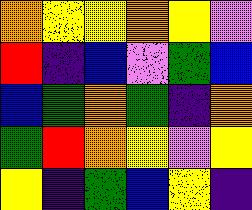[["orange", "yellow", "yellow", "orange", "yellow", "violet"], ["red", "indigo", "blue", "violet", "green", "blue"], ["blue", "green", "orange", "green", "indigo", "orange"], ["green", "red", "orange", "yellow", "violet", "yellow"], ["yellow", "indigo", "green", "blue", "yellow", "indigo"]]